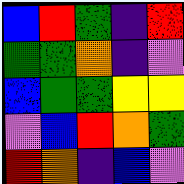[["blue", "red", "green", "indigo", "red"], ["green", "green", "orange", "indigo", "violet"], ["blue", "green", "green", "yellow", "yellow"], ["violet", "blue", "red", "orange", "green"], ["red", "orange", "indigo", "blue", "violet"]]